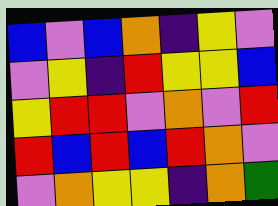[["blue", "violet", "blue", "orange", "indigo", "yellow", "violet"], ["violet", "yellow", "indigo", "red", "yellow", "yellow", "blue"], ["yellow", "red", "red", "violet", "orange", "violet", "red"], ["red", "blue", "red", "blue", "red", "orange", "violet"], ["violet", "orange", "yellow", "yellow", "indigo", "orange", "green"]]